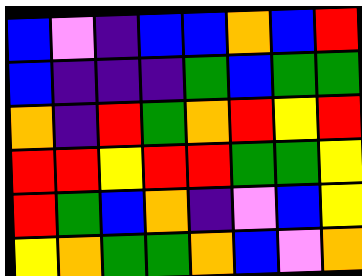[["blue", "violet", "indigo", "blue", "blue", "orange", "blue", "red"], ["blue", "indigo", "indigo", "indigo", "green", "blue", "green", "green"], ["orange", "indigo", "red", "green", "orange", "red", "yellow", "red"], ["red", "red", "yellow", "red", "red", "green", "green", "yellow"], ["red", "green", "blue", "orange", "indigo", "violet", "blue", "yellow"], ["yellow", "orange", "green", "green", "orange", "blue", "violet", "orange"]]